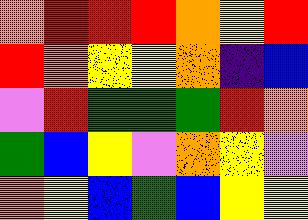[["orange", "red", "red", "red", "orange", "yellow", "red"], ["red", "orange", "yellow", "yellow", "orange", "indigo", "blue"], ["violet", "red", "green", "green", "green", "red", "orange"], ["green", "blue", "yellow", "violet", "orange", "yellow", "violet"], ["orange", "yellow", "blue", "green", "blue", "yellow", "yellow"]]